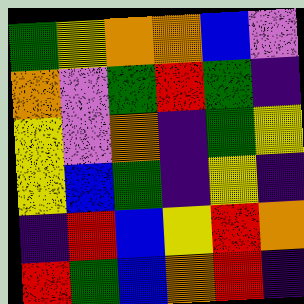[["green", "yellow", "orange", "orange", "blue", "violet"], ["orange", "violet", "green", "red", "green", "indigo"], ["yellow", "violet", "orange", "indigo", "green", "yellow"], ["yellow", "blue", "green", "indigo", "yellow", "indigo"], ["indigo", "red", "blue", "yellow", "red", "orange"], ["red", "green", "blue", "orange", "red", "indigo"]]